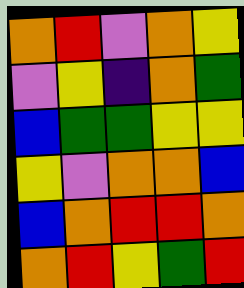[["orange", "red", "violet", "orange", "yellow"], ["violet", "yellow", "indigo", "orange", "green"], ["blue", "green", "green", "yellow", "yellow"], ["yellow", "violet", "orange", "orange", "blue"], ["blue", "orange", "red", "red", "orange"], ["orange", "red", "yellow", "green", "red"]]